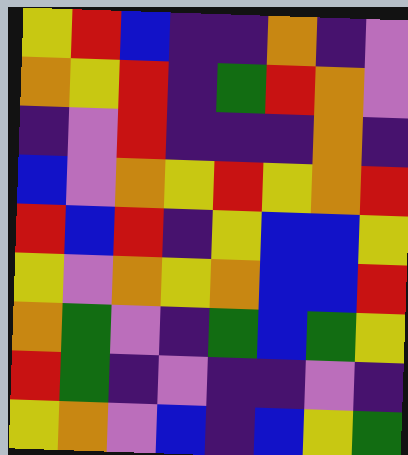[["yellow", "red", "blue", "indigo", "indigo", "orange", "indigo", "violet"], ["orange", "yellow", "red", "indigo", "green", "red", "orange", "violet"], ["indigo", "violet", "red", "indigo", "indigo", "indigo", "orange", "indigo"], ["blue", "violet", "orange", "yellow", "red", "yellow", "orange", "red"], ["red", "blue", "red", "indigo", "yellow", "blue", "blue", "yellow"], ["yellow", "violet", "orange", "yellow", "orange", "blue", "blue", "red"], ["orange", "green", "violet", "indigo", "green", "blue", "green", "yellow"], ["red", "green", "indigo", "violet", "indigo", "indigo", "violet", "indigo"], ["yellow", "orange", "violet", "blue", "indigo", "blue", "yellow", "green"]]